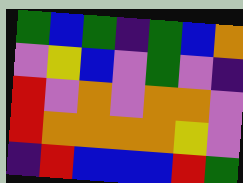[["green", "blue", "green", "indigo", "green", "blue", "orange"], ["violet", "yellow", "blue", "violet", "green", "violet", "indigo"], ["red", "violet", "orange", "violet", "orange", "orange", "violet"], ["red", "orange", "orange", "orange", "orange", "yellow", "violet"], ["indigo", "red", "blue", "blue", "blue", "red", "green"]]